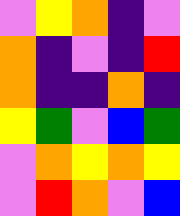[["violet", "yellow", "orange", "indigo", "violet"], ["orange", "indigo", "violet", "indigo", "red"], ["orange", "indigo", "indigo", "orange", "indigo"], ["yellow", "green", "violet", "blue", "green"], ["violet", "orange", "yellow", "orange", "yellow"], ["violet", "red", "orange", "violet", "blue"]]